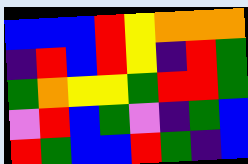[["blue", "blue", "blue", "red", "yellow", "orange", "orange", "orange"], ["indigo", "red", "blue", "red", "yellow", "indigo", "red", "green"], ["green", "orange", "yellow", "yellow", "green", "red", "red", "green"], ["violet", "red", "blue", "green", "violet", "indigo", "green", "blue"], ["red", "green", "blue", "blue", "red", "green", "indigo", "blue"]]